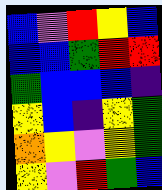[["blue", "violet", "red", "yellow", "blue"], ["blue", "blue", "green", "red", "red"], ["green", "blue", "blue", "blue", "indigo"], ["yellow", "blue", "indigo", "yellow", "green"], ["orange", "yellow", "violet", "yellow", "green"], ["yellow", "violet", "red", "green", "blue"]]